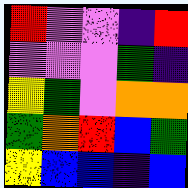[["red", "violet", "violet", "indigo", "red"], ["violet", "violet", "violet", "green", "indigo"], ["yellow", "green", "violet", "orange", "orange"], ["green", "orange", "red", "blue", "green"], ["yellow", "blue", "blue", "indigo", "blue"]]